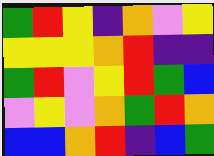[["green", "red", "yellow", "indigo", "orange", "violet", "yellow"], ["yellow", "yellow", "yellow", "orange", "red", "indigo", "indigo"], ["green", "red", "violet", "yellow", "red", "green", "blue"], ["violet", "yellow", "violet", "orange", "green", "red", "orange"], ["blue", "blue", "orange", "red", "indigo", "blue", "green"]]